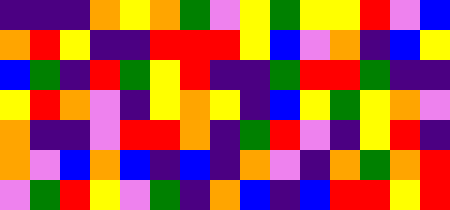[["indigo", "indigo", "indigo", "orange", "yellow", "orange", "green", "violet", "yellow", "green", "yellow", "yellow", "red", "violet", "blue"], ["orange", "red", "yellow", "indigo", "indigo", "red", "red", "red", "yellow", "blue", "violet", "orange", "indigo", "blue", "yellow"], ["blue", "green", "indigo", "red", "green", "yellow", "red", "indigo", "indigo", "green", "red", "red", "green", "indigo", "indigo"], ["yellow", "red", "orange", "violet", "indigo", "yellow", "orange", "yellow", "indigo", "blue", "yellow", "green", "yellow", "orange", "violet"], ["orange", "indigo", "indigo", "violet", "red", "red", "orange", "indigo", "green", "red", "violet", "indigo", "yellow", "red", "indigo"], ["orange", "violet", "blue", "orange", "blue", "indigo", "blue", "indigo", "orange", "violet", "indigo", "orange", "green", "orange", "red"], ["violet", "green", "red", "yellow", "violet", "green", "indigo", "orange", "blue", "indigo", "blue", "red", "red", "yellow", "red"]]